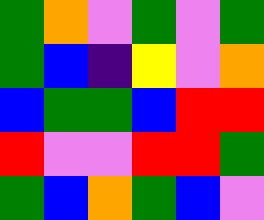[["green", "orange", "violet", "green", "violet", "green"], ["green", "blue", "indigo", "yellow", "violet", "orange"], ["blue", "green", "green", "blue", "red", "red"], ["red", "violet", "violet", "red", "red", "green"], ["green", "blue", "orange", "green", "blue", "violet"]]